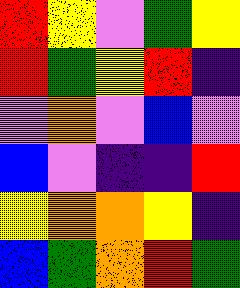[["red", "yellow", "violet", "green", "yellow"], ["red", "green", "yellow", "red", "indigo"], ["violet", "orange", "violet", "blue", "violet"], ["blue", "violet", "indigo", "indigo", "red"], ["yellow", "orange", "orange", "yellow", "indigo"], ["blue", "green", "orange", "red", "green"]]